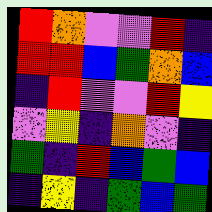[["red", "orange", "violet", "violet", "red", "indigo"], ["red", "red", "blue", "green", "orange", "blue"], ["indigo", "red", "violet", "violet", "red", "yellow"], ["violet", "yellow", "indigo", "orange", "violet", "indigo"], ["green", "indigo", "red", "blue", "green", "blue"], ["indigo", "yellow", "indigo", "green", "blue", "green"]]